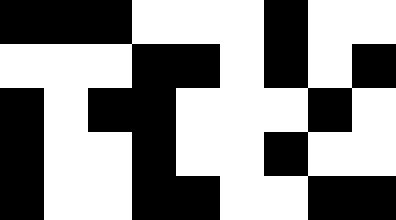[["black", "black", "black", "white", "white", "white", "black", "white", "white"], ["white", "white", "white", "black", "black", "white", "black", "white", "black"], ["black", "white", "black", "black", "white", "white", "white", "black", "white"], ["black", "white", "white", "black", "white", "white", "black", "white", "white"], ["black", "white", "white", "black", "black", "white", "white", "black", "black"]]